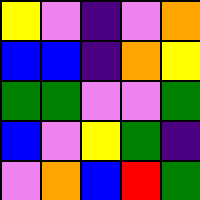[["yellow", "violet", "indigo", "violet", "orange"], ["blue", "blue", "indigo", "orange", "yellow"], ["green", "green", "violet", "violet", "green"], ["blue", "violet", "yellow", "green", "indigo"], ["violet", "orange", "blue", "red", "green"]]